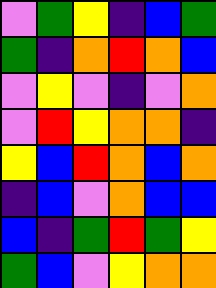[["violet", "green", "yellow", "indigo", "blue", "green"], ["green", "indigo", "orange", "red", "orange", "blue"], ["violet", "yellow", "violet", "indigo", "violet", "orange"], ["violet", "red", "yellow", "orange", "orange", "indigo"], ["yellow", "blue", "red", "orange", "blue", "orange"], ["indigo", "blue", "violet", "orange", "blue", "blue"], ["blue", "indigo", "green", "red", "green", "yellow"], ["green", "blue", "violet", "yellow", "orange", "orange"]]